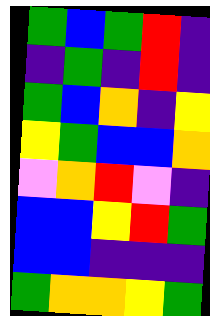[["green", "blue", "green", "red", "indigo"], ["indigo", "green", "indigo", "red", "indigo"], ["green", "blue", "orange", "indigo", "yellow"], ["yellow", "green", "blue", "blue", "orange"], ["violet", "orange", "red", "violet", "indigo"], ["blue", "blue", "yellow", "red", "green"], ["blue", "blue", "indigo", "indigo", "indigo"], ["green", "orange", "orange", "yellow", "green"]]